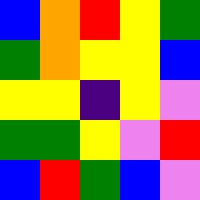[["blue", "orange", "red", "yellow", "green"], ["green", "orange", "yellow", "yellow", "blue"], ["yellow", "yellow", "indigo", "yellow", "violet"], ["green", "green", "yellow", "violet", "red"], ["blue", "red", "green", "blue", "violet"]]